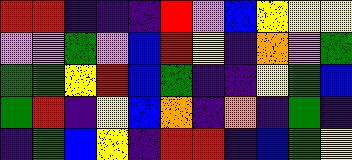[["red", "red", "indigo", "indigo", "indigo", "red", "violet", "blue", "yellow", "yellow", "yellow"], ["violet", "violet", "green", "violet", "blue", "red", "yellow", "indigo", "orange", "violet", "green"], ["green", "green", "yellow", "red", "blue", "green", "indigo", "indigo", "yellow", "green", "blue"], ["green", "red", "indigo", "yellow", "blue", "orange", "indigo", "orange", "indigo", "green", "indigo"], ["indigo", "green", "blue", "yellow", "indigo", "red", "red", "indigo", "blue", "green", "yellow"]]